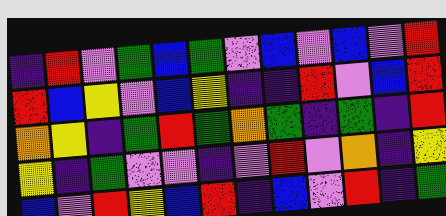[["indigo", "red", "violet", "green", "blue", "green", "violet", "blue", "violet", "blue", "violet", "red"], ["red", "blue", "yellow", "violet", "blue", "yellow", "indigo", "indigo", "red", "violet", "blue", "red"], ["orange", "yellow", "indigo", "green", "red", "green", "orange", "green", "indigo", "green", "indigo", "red"], ["yellow", "indigo", "green", "violet", "violet", "indigo", "violet", "red", "violet", "orange", "indigo", "yellow"], ["blue", "violet", "red", "yellow", "blue", "red", "indigo", "blue", "violet", "red", "indigo", "green"]]